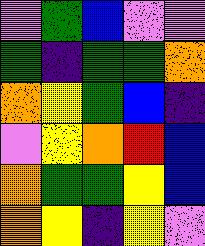[["violet", "green", "blue", "violet", "violet"], ["green", "indigo", "green", "green", "orange"], ["orange", "yellow", "green", "blue", "indigo"], ["violet", "yellow", "orange", "red", "blue"], ["orange", "green", "green", "yellow", "blue"], ["orange", "yellow", "indigo", "yellow", "violet"]]